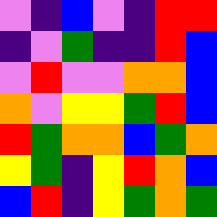[["violet", "indigo", "blue", "violet", "indigo", "red", "red"], ["indigo", "violet", "green", "indigo", "indigo", "red", "blue"], ["violet", "red", "violet", "violet", "orange", "orange", "blue"], ["orange", "violet", "yellow", "yellow", "green", "red", "blue"], ["red", "green", "orange", "orange", "blue", "green", "orange"], ["yellow", "green", "indigo", "yellow", "red", "orange", "blue"], ["blue", "red", "indigo", "yellow", "green", "orange", "green"]]